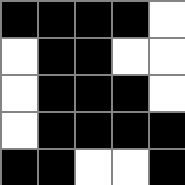[["black", "black", "black", "black", "white"], ["white", "black", "black", "white", "white"], ["white", "black", "black", "black", "white"], ["white", "black", "black", "black", "black"], ["black", "black", "white", "white", "black"]]